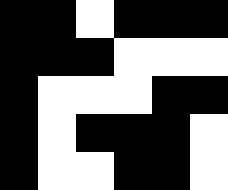[["black", "black", "white", "black", "black", "black"], ["black", "black", "black", "white", "white", "white"], ["black", "white", "white", "white", "black", "black"], ["black", "white", "black", "black", "black", "white"], ["black", "white", "white", "black", "black", "white"]]